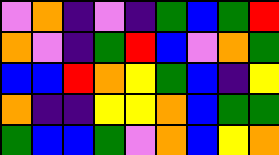[["violet", "orange", "indigo", "violet", "indigo", "green", "blue", "green", "red"], ["orange", "violet", "indigo", "green", "red", "blue", "violet", "orange", "green"], ["blue", "blue", "red", "orange", "yellow", "green", "blue", "indigo", "yellow"], ["orange", "indigo", "indigo", "yellow", "yellow", "orange", "blue", "green", "green"], ["green", "blue", "blue", "green", "violet", "orange", "blue", "yellow", "orange"]]